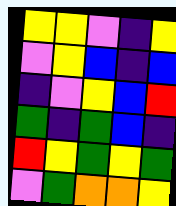[["yellow", "yellow", "violet", "indigo", "yellow"], ["violet", "yellow", "blue", "indigo", "blue"], ["indigo", "violet", "yellow", "blue", "red"], ["green", "indigo", "green", "blue", "indigo"], ["red", "yellow", "green", "yellow", "green"], ["violet", "green", "orange", "orange", "yellow"]]